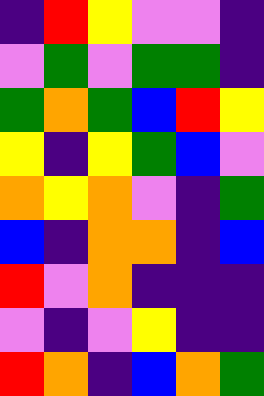[["indigo", "red", "yellow", "violet", "violet", "indigo"], ["violet", "green", "violet", "green", "green", "indigo"], ["green", "orange", "green", "blue", "red", "yellow"], ["yellow", "indigo", "yellow", "green", "blue", "violet"], ["orange", "yellow", "orange", "violet", "indigo", "green"], ["blue", "indigo", "orange", "orange", "indigo", "blue"], ["red", "violet", "orange", "indigo", "indigo", "indigo"], ["violet", "indigo", "violet", "yellow", "indigo", "indigo"], ["red", "orange", "indigo", "blue", "orange", "green"]]